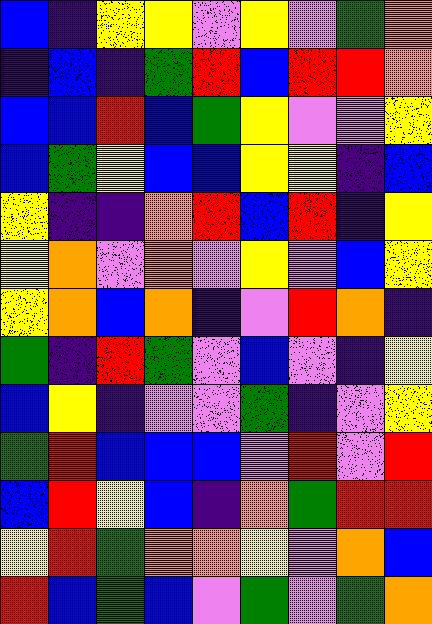[["blue", "indigo", "yellow", "yellow", "violet", "yellow", "violet", "green", "orange"], ["indigo", "blue", "indigo", "green", "red", "blue", "red", "red", "orange"], ["blue", "blue", "red", "blue", "green", "yellow", "violet", "violet", "yellow"], ["blue", "green", "yellow", "blue", "blue", "yellow", "yellow", "indigo", "blue"], ["yellow", "indigo", "indigo", "orange", "red", "blue", "red", "indigo", "yellow"], ["yellow", "orange", "violet", "orange", "violet", "yellow", "violet", "blue", "yellow"], ["yellow", "orange", "blue", "orange", "indigo", "violet", "red", "orange", "indigo"], ["green", "indigo", "red", "green", "violet", "blue", "violet", "indigo", "yellow"], ["blue", "yellow", "indigo", "violet", "violet", "green", "indigo", "violet", "yellow"], ["green", "red", "blue", "blue", "blue", "violet", "red", "violet", "red"], ["blue", "red", "yellow", "blue", "indigo", "orange", "green", "red", "red"], ["yellow", "red", "green", "orange", "orange", "yellow", "violet", "orange", "blue"], ["red", "blue", "green", "blue", "violet", "green", "violet", "green", "orange"]]